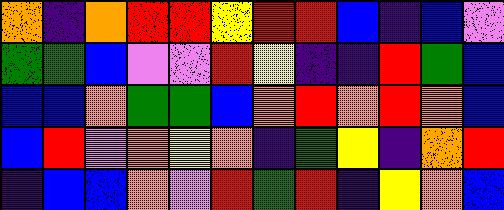[["orange", "indigo", "orange", "red", "red", "yellow", "red", "red", "blue", "indigo", "blue", "violet"], ["green", "green", "blue", "violet", "violet", "red", "yellow", "indigo", "indigo", "red", "green", "blue"], ["blue", "blue", "orange", "green", "green", "blue", "orange", "red", "orange", "red", "orange", "blue"], ["blue", "red", "violet", "orange", "yellow", "orange", "indigo", "green", "yellow", "indigo", "orange", "red"], ["indigo", "blue", "blue", "orange", "violet", "red", "green", "red", "indigo", "yellow", "orange", "blue"]]